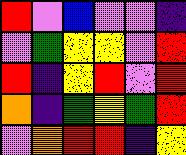[["red", "violet", "blue", "violet", "violet", "indigo"], ["violet", "green", "yellow", "yellow", "violet", "red"], ["red", "indigo", "yellow", "red", "violet", "red"], ["orange", "indigo", "green", "yellow", "green", "red"], ["violet", "orange", "red", "red", "indigo", "yellow"]]